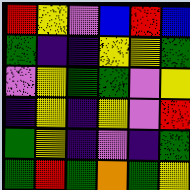[["red", "yellow", "violet", "blue", "red", "blue"], ["green", "indigo", "indigo", "yellow", "yellow", "green"], ["violet", "yellow", "green", "green", "violet", "yellow"], ["indigo", "yellow", "indigo", "yellow", "violet", "red"], ["green", "yellow", "indigo", "violet", "indigo", "green"], ["green", "red", "green", "orange", "green", "yellow"]]